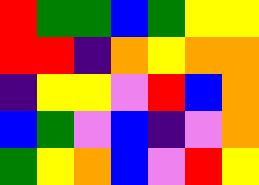[["red", "green", "green", "blue", "green", "yellow", "yellow"], ["red", "red", "indigo", "orange", "yellow", "orange", "orange"], ["indigo", "yellow", "yellow", "violet", "red", "blue", "orange"], ["blue", "green", "violet", "blue", "indigo", "violet", "orange"], ["green", "yellow", "orange", "blue", "violet", "red", "yellow"]]